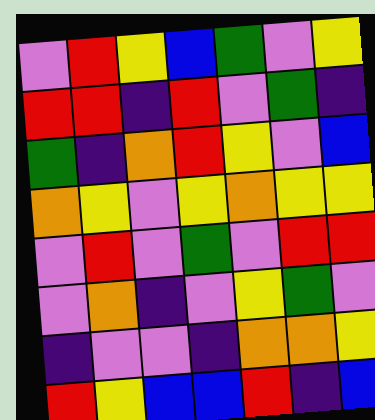[["violet", "red", "yellow", "blue", "green", "violet", "yellow"], ["red", "red", "indigo", "red", "violet", "green", "indigo"], ["green", "indigo", "orange", "red", "yellow", "violet", "blue"], ["orange", "yellow", "violet", "yellow", "orange", "yellow", "yellow"], ["violet", "red", "violet", "green", "violet", "red", "red"], ["violet", "orange", "indigo", "violet", "yellow", "green", "violet"], ["indigo", "violet", "violet", "indigo", "orange", "orange", "yellow"], ["red", "yellow", "blue", "blue", "red", "indigo", "blue"]]